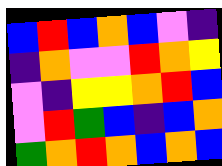[["blue", "red", "blue", "orange", "blue", "violet", "indigo"], ["indigo", "orange", "violet", "violet", "red", "orange", "yellow"], ["violet", "indigo", "yellow", "yellow", "orange", "red", "blue"], ["violet", "red", "green", "blue", "indigo", "blue", "orange"], ["green", "orange", "red", "orange", "blue", "orange", "blue"]]